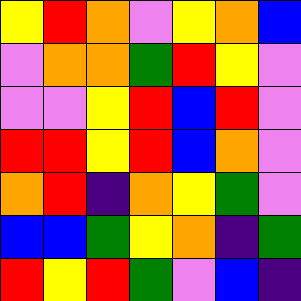[["yellow", "red", "orange", "violet", "yellow", "orange", "blue"], ["violet", "orange", "orange", "green", "red", "yellow", "violet"], ["violet", "violet", "yellow", "red", "blue", "red", "violet"], ["red", "red", "yellow", "red", "blue", "orange", "violet"], ["orange", "red", "indigo", "orange", "yellow", "green", "violet"], ["blue", "blue", "green", "yellow", "orange", "indigo", "green"], ["red", "yellow", "red", "green", "violet", "blue", "indigo"]]